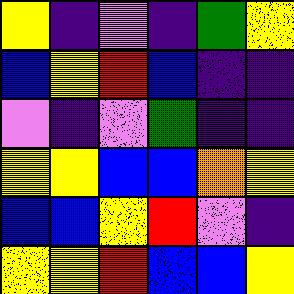[["yellow", "indigo", "violet", "indigo", "green", "yellow"], ["blue", "yellow", "red", "blue", "indigo", "indigo"], ["violet", "indigo", "violet", "green", "indigo", "indigo"], ["yellow", "yellow", "blue", "blue", "orange", "yellow"], ["blue", "blue", "yellow", "red", "violet", "indigo"], ["yellow", "yellow", "red", "blue", "blue", "yellow"]]